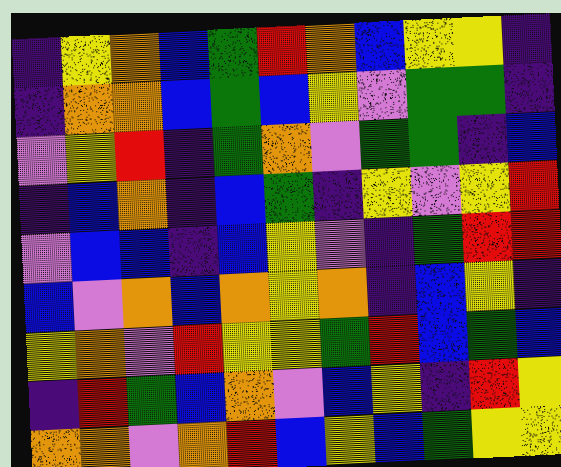[["indigo", "yellow", "orange", "blue", "green", "red", "orange", "blue", "yellow", "yellow", "indigo"], ["indigo", "orange", "orange", "blue", "green", "blue", "yellow", "violet", "green", "green", "indigo"], ["violet", "yellow", "red", "indigo", "green", "orange", "violet", "green", "green", "indigo", "blue"], ["indigo", "blue", "orange", "indigo", "blue", "green", "indigo", "yellow", "violet", "yellow", "red"], ["violet", "blue", "blue", "indigo", "blue", "yellow", "violet", "indigo", "green", "red", "red"], ["blue", "violet", "orange", "blue", "orange", "yellow", "orange", "indigo", "blue", "yellow", "indigo"], ["yellow", "orange", "violet", "red", "yellow", "yellow", "green", "red", "blue", "green", "blue"], ["indigo", "red", "green", "blue", "orange", "violet", "blue", "yellow", "indigo", "red", "yellow"], ["orange", "orange", "violet", "orange", "red", "blue", "yellow", "blue", "green", "yellow", "yellow"]]